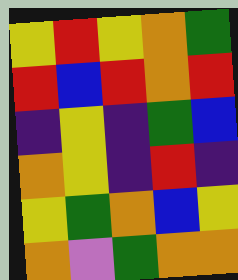[["yellow", "red", "yellow", "orange", "green"], ["red", "blue", "red", "orange", "red"], ["indigo", "yellow", "indigo", "green", "blue"], ["orange", "yellow", "indigo", "red", "indigo"], ["yellow", "green", "orange", "blue", "yellow"], ["orange", "violet", "green", "orange", "orange"]]